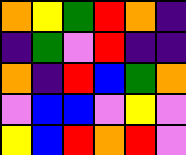[["orange", "yellow", "green", "red", "orange", "indigo"], ["indigo", "green", "violet", "red", "indigo", "indigo"], ["orange", "indigo", "red", "blue", "green", "orange"], ["violet", "blue", "blue", "violet", "yellow", "violet"], ["yellow", "blue", "red", "orange", "red", "violet"]]